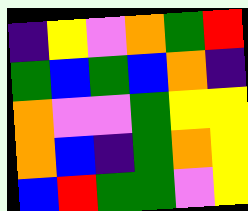[["indigo", "yellow", "violet", "orange", "green", "red"], ["green", "blue", "green", "blue", "orange", "indigo"], ["orange", "violet", "violet", "green", "yellow", "yellow"], ["orange", "blue", "indigo", "green", "orange", "yellow"], ["blue", "red", "green", "green", "violet", "yellow"]]